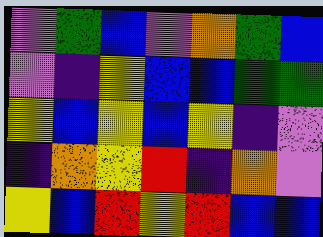[["violet", "green", "blue", "violet", "orange", "green", "blue"], ["violet", "indigo", "yellow", "blue", "blue", "green", "green"], ["yellow", "blue", "yellow", "blue", "yellow", "indigo", "violet"], ["indigo", "orange", "yellow", "red", "indigo", "orange", "violet"], ["yellow", "blue", "red", "yellow", "red", "blue", "blue"]]